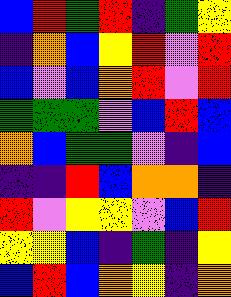[["blue", "red", "green", "red", "indigo", "green", "yellow"], ["indigo", "orange", "blue", "yellow", "red", "violet", "red"], ["blue", "violet", "blue", "orange", "red", "violet", "red"], ["green", "green", "green", "violet", "blue", "red", "blue"], ["orange", "blue", "green", "green", "violet", "indigo", "blue"], ["indigo", "indigo", "red", "blue", "orange", "orange", "indigo"], ["red", "violet", "yellow", "yellow", "violet", "blue", "red"], ["yellow", "yellow", "blue", "indigo", "green", "indigo", "yellow"], ["blue", "red", "blue", "orange", "yellow", "indigo", "orange"]]